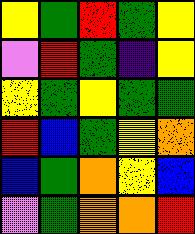[["yellow", "green", "red", "green", "yellow"], ["violet", "red", "green", "indigo", "yellow"], ["yellow", "green", "yellow", "green", "green"], ["red", "blue", "green", "yellow", "orange"], ["blue", "green", "orange", "yellow", "blue"], ["violet", "green", "orange", "orange", "red"]]